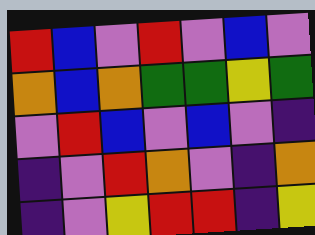[["red", "blue", "violet", "red", "violet", "blue", "violet"], ["orange", "blue", "orange", "green", "green", "yellow", "green"], ["violet", "red", "blue", "violet", "blue", "violet", "indigo"], ["indigo", "violet", "red", "orange", "violet", "indigo", "orange"], ["indigo", "violet", "yellow", "red", "red", "indigo", "yellow"]]